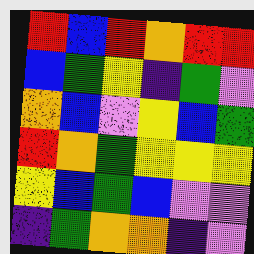[["red", "blue", "red", "orange", "red", "red"], ["blue", "green", "yellow", "indigo", "green", "violet"], ["orange", "blue", "violet", "yellow", "blue", "green"], ["red", "orange", "green", "yellow", "yellow", "yellow"], ["yellow", "blue", "green", "blue", "violet", "violet"], ["indigo", "green", "orange", "orange", "indigo", "violet"]]